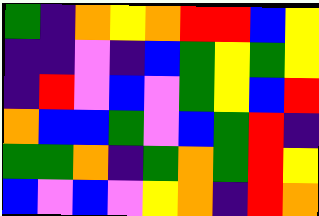[["green", "indigo", "orange", "yellow", "orange", "red", "red", "blue", "yellow"], ["indigo", "indigo", "violet", "indigo", "blue", "green", "yellow", "green", "yellow"], ["indigo", "red", "violet", "blue", "violet", "green", "yellow", "blue", "red"], ["orange", "blue", "blue", "green", "violet", "blue", "green", "red", "indigo"], ["green", "green", "orange", "indigo", "green", "orange", "green", "red", "yellow"], ["blue", "violet", "blue", "violet", "yellow", "orange", "indigo", "red", "orange"]]